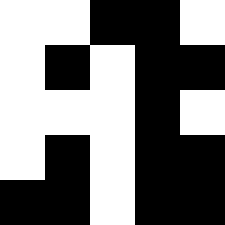[["white", "white", "black", "black", "white"], ["white", "black", "white", "black", "black"], ["white", "white", "white", "black", "white"], ["white", "black", "white", "black", "black"], ["black", "black", "white", "black", "black"]]